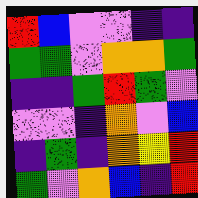[["red", "blue", "violet", "violet", "indigo", "indigo"], ["green", "green", "violet", "orange", "orange", "green"], ["indigo", "indigo", "green", "red", "green", "violet"], ["violet", "violet", "indigo", "orange", "violet", "blue"], ["indigo", "green", "indigo", "orange", "yellow", "red"], ["green", "violet", "orange", "blue", "indigo", "red"]]